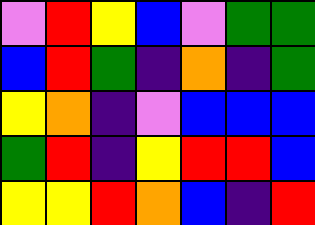[["violet", "red", "yellow", "blue", "violet", "green", "green"], ["blue", "red", "green", "indigo", "orange", "indigo", "green"], ["yellow", "orange", "indigo", "violet", "blue", "blue", "blue"], ["green", "red", "indigo", "yellow", "red", "red", "blue"], ["yellow", "yellow", "red", "orange", "blue", "indigo", "red"]]